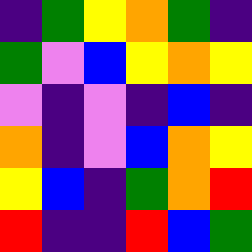[["indigo", "green", "yellow", "orange", "green", "indigo"], ["green", "violet", "blue", "yellow", "orange", "yellow"], ["violet", "indigo", "violet", "indigo", "blue", "indigo"], ["orange", "indigo", "violet", "blue", "orange", "yellow"], ["yellow", "blue", "indigo", "green", "orange", "red"], ["red", "indigo", "indigo", "red", "blue", "green"]]